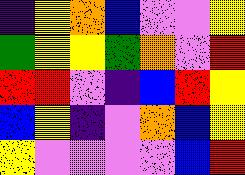[["indigo", "yellow", "orange", "blue", "violet", "violet", "yellow"], ["green", "yellow", "yellow", "green", "orange", "violet", "red"], ["red", "red", "violet", "indigo", "blue", "red", "yellow"], ["blue", "yellow", "indigo", "violet", "orange", "blue", "yellow"], ["yellow", "violet", "violet", "violet", "violet", "blue", "red"]]